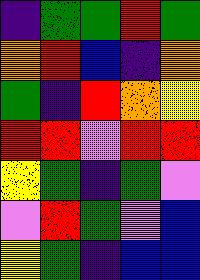[["indigo", "green", "green", "red", "green"], ["orange", "red", "blue", "indigo", "orange"], ["green", "indigo", "red", "orange", "yellow"], ["red", "red", "violet", "red", "red"], ["yellow", "green", "indigo", "green", "violet"], ["violet", "red", "green", "violet", "blue"], ["yellow", "green", "indigo", "blue", "blue"]]